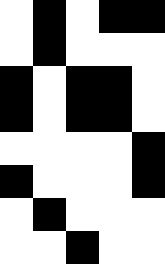[["white", "black", "white", "black", "black"], ["white", "black", "white", "white", "white"], ["black", "white", "black", "black", "white"], ["black", "white", "black", "black", "white"], ["white", "white", "white", "white", "black"], ["black", "white", "white", "white", "black"], ["white", "black", "white", "white", "white"], ["white", "white", "black", "white", "white"]]